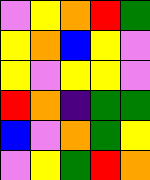[["violet", "yellow", "orange", "red", "green"], ["yellow", "orange", "blue", "yellow", "violet"], ["yellow", "violet", "yellow", "yellow", "violet"], ["red", "orange", "indigo", "green", "green"], ["blue", "violet", "orange", "green", "yellow"], ["violet", "yellow", "green", "red", "orange"]]